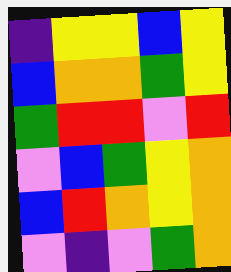[["indigo", "yellow", "yellow", "blue", "yellow"], ["blue", "orange", "orange", "green", "yellow"], ["green", "red", "red", "violet", "red"], ["violet", "blue", "green", "yellow", "orange"], ["blue", "red", "orange", "yellow", "orange"], ["violet", "indigo", "violet", "green", "orange"]]